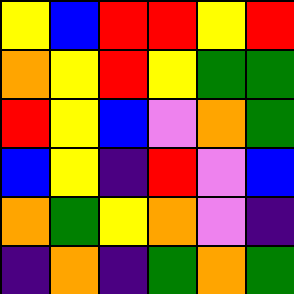[["yellow", "blue", "red", "red", "yellow", "red"], ["orange", "yellow", "red", "yellow", "green", "green"], ["red", "yellow", "blue", "violet", "orange", "green"], ["blue", "yellow", "indigo", "red", "violet", "blue"], ["orange", "green", "yellow", "orange", "violet", "indigo"], ["indigo", "orange", "indigo", "green", "orange", "green"]]